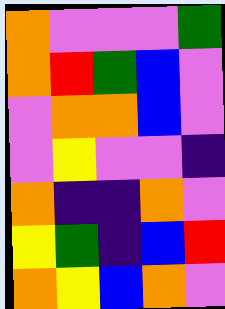[["orange", "violet", "violet", "violet", "green"], ["orange", "red", "green", "blue", "violet"], ["violet", "orange", "orange", "blue", "violet"], ["violet", "yellow", "violet", "violet", "indigo"], ["orange", "indigo", "indigo", "orange", "violet"], ["yellow", "green", "indigo", "blue", "red"], ["orange", "yellow", "blue", "orange", "violet"]]